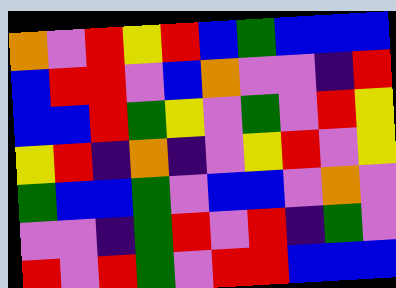[["orange", "violet", "red", "yellow", "red", "blue", "green", "blue", "blue", "blue"], ["blue", "red", "red", "violet", "blue", "orange", "violet", "violet", "indigo", "red"], ["blue", "blue", "red", "green", "yellow", "violet", "green", "violet", "red", "yellow"], ["yellow", "red", "indigo", "orange", "indigo", "violet", "yellow", "red", "violet", "yellow"], ["green", "blue", "blue", "green", "violet", "blue", "blue", "violet", "orange", "violet"], ["violet", "violet", "indigo", "green", "red", "violet", "red", "indigo", "green", "violet"], ["red", "violet", "red", "green", "violet", "red", "red", "blue", "blue", "blue"]]